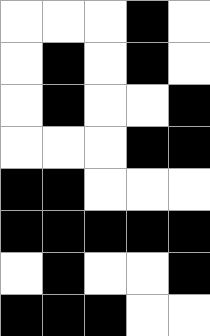[["white", "white", "white", "black", "white"], ["white", "black", "white", "black", "white"], ["white", "black", "white", "white", "black"], ["white", "white", "white", "black", "black"], ["black", "black", "white", "white", "white"], ["black", "black", "black", "black", "black"], ["white", "black", "white", "white", "black"], ["black", "black", "black", "white", "white"]]